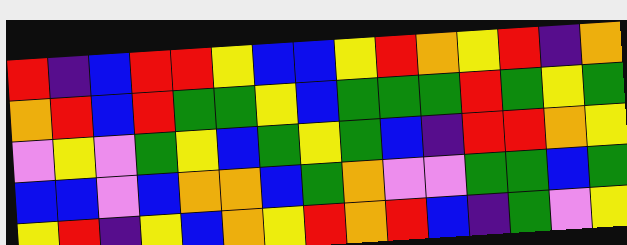[["red", "indigo", "blue", "red", "red", "yellow", "blue", "blue", "yellow", "red", "orange", "yellow", "red", "indigo", "orange"], ["orange", "red", "blue", "red", "green", "green", "yellow", "blue", "green", "green", "green", "red", "green", "yellow", "green"], ["violet", "yellow", "violet", "green", "yellow", "blue", "green", "yellow", "green", "blue", "indigo", "red", "red", "orange", "yellow"], ["blue", "blue", "violet", "blue", "orange", "orange", "blue", "green", "orange", "violet", "violet", "green", "green", "blue", "green"], ["yellow", "red", "indigo", "yellow", "blue", "orange", "yellow", "red", "orange", "red", "blue", "indigo", "green", "violet", "yellow"]]